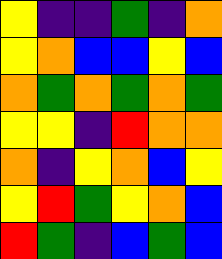[["yellow", "indigo", "indigo", "green", "indigo", "orange"], ["yellow", "orange", "blue", "blue", "yellow", "blue"], ["orange", "green", "orange", "green", "orange", "green"], ["yellow", "yellow", "indigo", "red", "orange", "orange"], ["orange", "indigo", "yellow", "orange", "blue", "yellow"], ["yellow", "red", "green", "yellow", "orange", "blue"], ["red", "green", "indigo", "blue", "green", "blue"]]